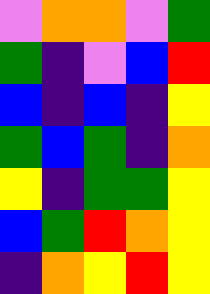[["violet", "orange", "orange", "violet", "green"], ["green", "indigo", "violet", "blue", "red"], ["blue", "indigo", "blue", "indigo", "yellow"], ["green", "blue", "green", "indigo", "orange"], ["yellow", "indigo", "green", "green", "yellow"], ["blue", "green", "red", "orange", "yellow"], ["indigo", "orange", "yellow", "red", "yellow"]]